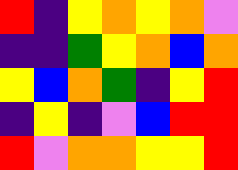[["red", "indigo", "yellow", "orange", "yellow", "orange", "violet"], ["indigo", "indigo", "green", "yellow", "orange", "blue", "orange"], ["yellow", "blue", "orange", "green", "indigo", "yellow", "red"], ["indigo", "yellow", "indigo", "violet", "blue", "red", "red"], ["red", "violet", "orange", "orange", "yellow", "yellow", "red"]]